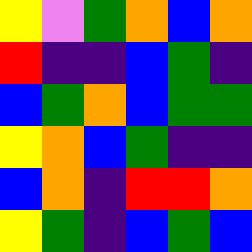[["yellow", "violet", "green", "orange", "blue", "orange"], ["red", "indigo", "indigo", "blue", "green", "indigo"], ["blue", "green", "orange", "blue", "green", "green"], ["yellow", "orange", "blue", "green", "indigo", "indigo"], ["blue", "orange", "indigo", "red", "red", "orange"], ["yellow", "green", "indigo", "blue", "green", "blue"]]